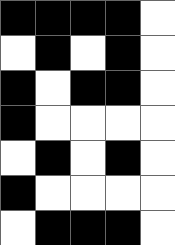[["black", "black", "black", "black", "white"], ["white", "black", "white", "black", "white"], ["black", "white", "black", "black", "white"], ["black", "white", "white", "white", "white"], ["white", "black", "white", "black", "white"], ["black", "white", "white", "white", "white"], ["white", "black", "black", "black", "white"]]